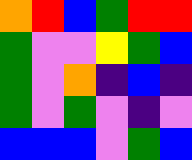[["orange", "red", "blue", "green", "red", "red"], ["green", "violet", "violet", "yellow", "green", "blue"], ["green", "violet", "orange", "indigo", "blue", "indigo"], ["green", "violet", "green", "violet", "indigo", "violet"], ["blue", "blue", "blue", "violet", "green", "blue"]]